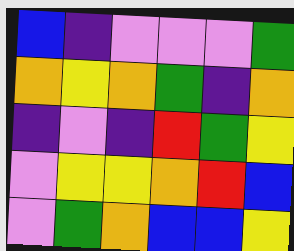[["blue", "indigo", "violet", "violet", "violet", "green"], ["orange", "yellow", "orange", "green", "indigo", "orange"], ["indigo", "violet", "indigo", "red", "green", "yellow"], ["violet", "yellow", "yellow", "orange", "red", "blue"], ["violet", "green", "orange", "blue", "blue", "yellow"]]